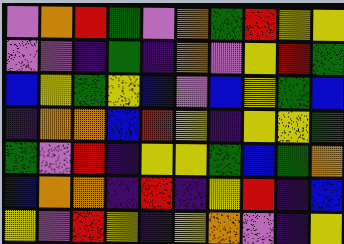[["violet", "orange", "red", "green", "violet", "orange", "green", "red", "yellow", "yellow"], ["violet", "violet", "indigo", "green", "indigo", "orange", "violet", "yellow", "red", "green"], ["blue", "yellow", "green", "yellow", "blue", "violet", "blue", "yellow", "green", "blue"], ["indigo", "orange", "orange", "blue", "red", "yellow", "indigo", "yellow", "yellow", "green"], ["green", "violet", "red", "indigo", "yellow", "yellow", "green", "blue", "green", "orange"], ["blue", "orange", "orange", "indigo", "red", "indigo", "yellow", "red", "indigo", "blue"], ["yellow", "violet", "red", "yellow", "indigo", "yellow", "orange", "violet", "indigo", "yellow"]]